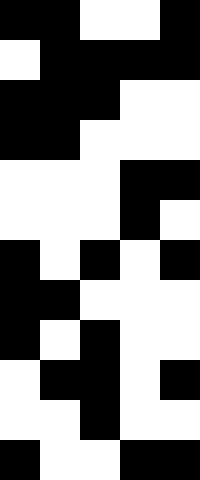[["black", "black", "white", "white", "black"], ["white", "black", "black", "black", "black"], ["black", "black", "black", "white", "white"], ["black", "black", "white", "white", "white"], ["white", "white", "white", "black", "black"], ["white", "white", "white", "black", "white"], ["black", "white", "black", "white", "black"], ["black", "black", "white", "white", "white"], ["black", "white", "black", "white", "white"], ["white", "black", "black", "white", "black"], ["white", "white", "black", "white", "white"], ["black", "white", "white", "black", "black"]]